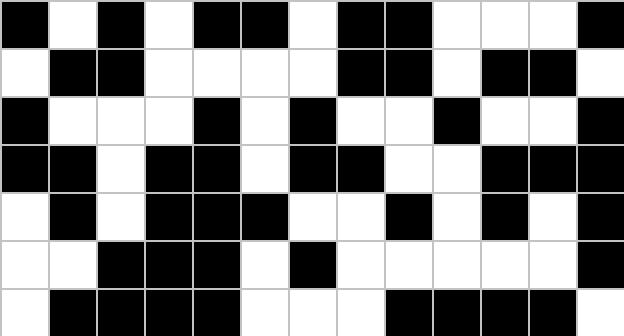[["black", "white", "black", "white", "black", "black", "white", "black", "black", "white", "white", "white", "black"], ["white", "black", "black", "white", "white", "white", "white", "black", "black", "white", "black", "black", "white"], ["black", "white", "white", "white", "black", "white", "black", "white", "white", "black", "white", "white", "black"], ["black", "black", "white", "black", "black", "white", "black", "black", "white", "white", "black", "black", "black"], ["white", "black", "white", "black", "black", "black", "white", "white", "black", "white", "black", "white", "black"], ["white", "white", "black", "black", "black", "white", "black", "white", "white", "white", "white", "white", "black"], ["white", "black", "black", "black", "black", "white", "white", "white", "black", "black", "black", "black", "white"]]